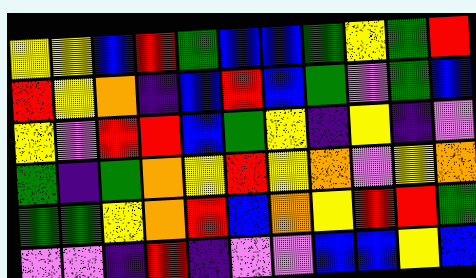[["yellow", "yellow", "blue", "red", "green", "blue", "blue", "green", "yellow", "green", "red"], ["red", "yellow", "orange", "indigo", "blue", "red", "blue", "green", "violet", "green", "blue"], ["yellow", "violet", "red", "red", "blue", "green", "yellow", "indigo", "yellow", "indigo", "violet"], ["green", "indigo", "green", "orange", "yellow", "red", "yellow", "orange", "violet", "yellow", "orange"], ["green", "green", "yellow", "orange", "red", "blue", "orange", "yellow", "red", "red", "green"], ["violet", "violet", "indigo", "red", "indigo", "violet", "violet", "blue", "blue", "yellow", "blue"]]